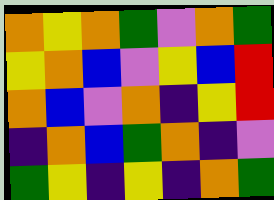[["orange", "yellow", "orange", "green", "violet", "orange", "green"], ["yellow", "orange", "blue", "violet", "yellow", "blue", "red"], ["orange", "blue", "violet", "orange", "indigo", "yellow", "red"], ["indigo", "orange", "blue", "green", "orange", "indigo", "violet"], ["green", "yellow", "indigo", "yellow", "indigo", "orange", "green"]]